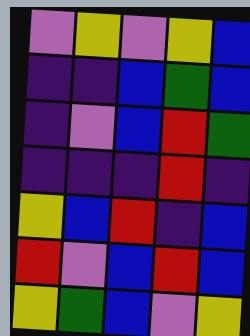[["violet", "yellow", "violet", "yellow", "blue"], ["indigo", "indigo", "blue", "green", "blue"], ["indigo", "violet", "blue", "red", "green"], ["indigo", "indigo", "indigo", "red", "indigo"], ["yellow", "blue", "red", "indigo", "blue"], ["red", "violet", "blue", "red", "blue"], ["yellow", "green", "blue", "violet", "yellow"]]